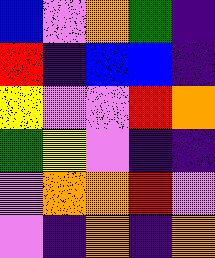[["blue", "violet", "orange", "green", "indigo"], ["red", "indigo", "blue", "blue", "indigo"], ["yellow", "violet", "violet", "red", "orange"], ["green", "yellow", "violet", "indigo", "indigo"], ["violet", "orange", "orange", "red", "violet"], ["violet", "indigo", "orange", "indigo", "orange"]]